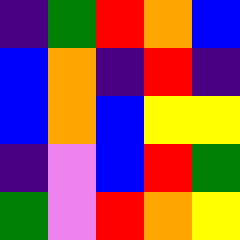[["indigo", "green", "red", "orange", "blue"], ["blue", "orange", "indigo", "red", "indigo"], ["blue", "orange", "blue", "yellow", "yellow"], ["indigo", "violet", "blue", "red", "green"], ["green", "violet", "red", "orange", "yellow"]]